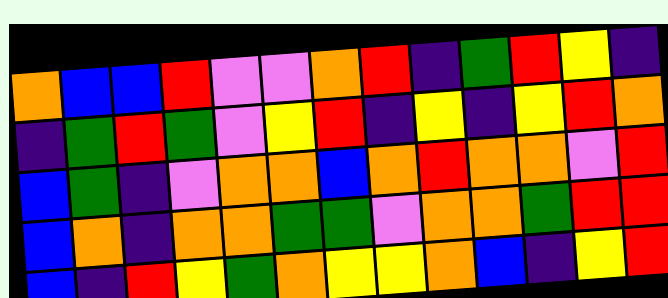[["orange", "blue", "blue", "red", "violet", "violet", "orange", "red", "indigo", "green", "red", "yellow", "indigo"], ["indigo", "green", "red", "green", "violet", "yellow", "red", "indigo", "yellow", "indigo", "yellow", "red", "orange"], ["blue", "green", "indigo", "violet", "orange", "orange", "blue", "orange", "red", "orange", "orange", "violet", "red"], ["blue", "orange", "indigo", "orange", "orange", "green", "green", "violet", "orange", "orange", "green", "red", "red"], ["blue", "indigo", "red", "yellow", "green", "orange", "yellow", "yellow", "orange", "blue", "indigo", "yellow", "red"]]